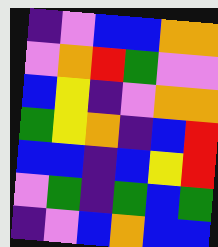[["indigo", "violet", "blue", "blue", "orange", "orange"], ["violet", "orange", "red", "green", "violet", "violet"], ["blue", "yellow", "indigo", "violet", "orange", "orange"], ["green", "yellow", "orange", "indigo", "blue", "red"], ["blue", "blue", "indigo", "blue", "yellow", "red"], ["violet", "green", "indigo", "green", "blue", "green"], ["indigo", "violet", "blue", "orange", "blue", "blue"]]